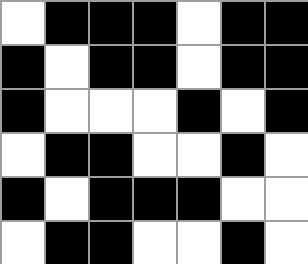[["white", "black", "black", "black", "white", "black", "black"], ["black", "white", "black", "black", "white", "black", "black"], ["black", "white", "white", "white", "black", "white", "black"], ["white", "black", "black", "white", "white", "black", "white"], ["black", "white", "black", "black", "black", "white", "white"], ["white", "black", "black", "white", "white", "black", "white"]]